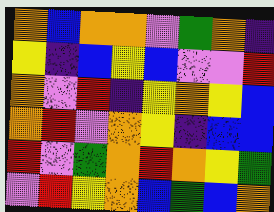[["orange", "blue", "orange", "orange", "violet", "green", "orange", "indigo"], ["yellow", "indigo", "blue", "yellow", "blue", "violet", "violet", "red"], ["orange", "violet", "red", "indigo", "yellow", "orange", "yellow", "blue"], ["orange", "red", "violet", "orange", "yellow", "indigo", "blue", "blue"], ["red", "violet", "green", "orange", "red", "orange", "yellow", "green"], ["violet", "red", "yellow", "orange", "blue", "green", "blue", "orange"]]